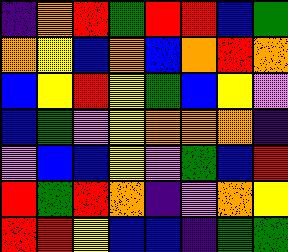[["indigo", "orange", "red", "green", "red", "red", "blue", "green"], ["orange", "yellow", "blue", "orange", "blue", "orange", "red", "orange"], ["blue", "yellow", "red", "yellow", "green", "blue", "yellow", "violet"], ["blue", "green", "violet", "yellow", "orange", "orange", "orange", "indigo"], ["violet", "blue", "blue", "yellow", "violet", "green", "blue", "red"], ["red", "green", "red", "orange", "indigo", "violet", "orange", "yellow"], ["red", "red", "yellow", "blue", "blue", "indigo", "green", "green"]]